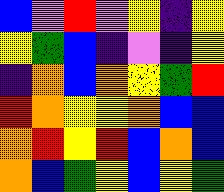[["blue", "violet", "red", "violet", "yellow", "indigo", "yellow"], ["yellow", "green", "blue", "indigo", "violet", "indigo", "yellow"], ["indigo", "orange", "blue", "orange", "yellow", "green", "red"], ["red", "orange", "yellow", "yellow", "orange", "blue", "blue"], ["orange", "red", "yellow", "red", "blue", "orange", "blue"], ["orange", "blue", "green", "yellow", "blue", "yellow", "green"]]